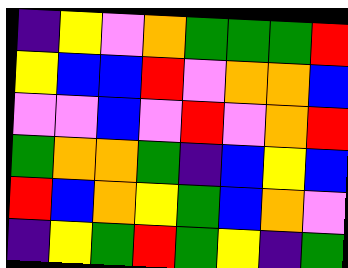[["indigo", "yellow", "violet", "orange", "green", "green", "green", "red"], ["yellow", "blue", "blue", "red", "violet", "orange", "orange", "blue"], ["violet", "violet", "blue", "violet", "red", "violet", "orange", "red"], ["green", "orange", "orange", "green", "indigo", "blue", "yellow", "blue"], ["red", "blue", "orange", "yellow", "green", "blue", "orange", "violet"], ["indigo", "yellow", "green", "red", "green", "yellow", "indigo", "green"]]